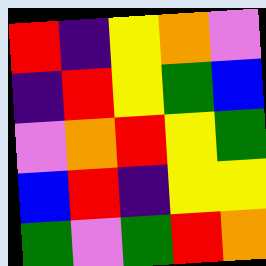[["red", "indigo", "yellow", "orange", "violet"], ["indigo", "red", "yellow", "green", "blue"], ["violet", "orange", "red", "yellow", "green"], ["blue", "red", "indigo", "yellow", "yellow"], ["green", "violet", "green", "red", "orange"]]